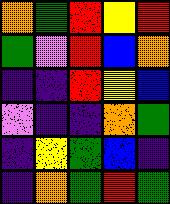[["orange", "green", "red", "yellow", "red"], ["green", "violet", "red", "blue", "orange"], ["indigo", "indigo", "red", "yellow", "blue"], ["violet", "indigo", "indigo", "orange", "green"], ["indigo", "yellow", "green", "blue", "indigo"], ["indigo", "orange", "green", "red", "green"]]